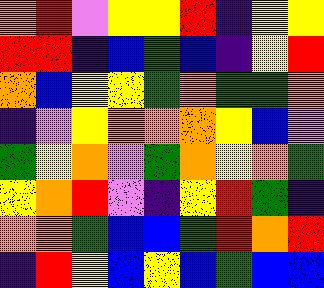[["orange", "red", "violet", "yellow", "yellow", "red", "indigo", "yellow", "yellow"], ["red", "red", "indigo", "blue", "green", "blue", "indigo", "yellow", "red"], ["orange", "blue", "yellow", "yellow", "green", "orange", "green", "green", "orange"], ["indigo", "violet", "yellow", "orange", "orange", "orange", "yellow", "blue", "violet"], ["green", "yellow", "orange", "violet", "green", "orange", "yellow", "orange", "green"], ["yellow", "orange", "red", "violet", "indigo", "yellow", "red", "green", "indigo"], ["orange", "orange", "green", "blue", "blue", "green", "red", "orange", "red"], ["indigo", "red", "yellow", "blue", "yellow", "blue", "green", "blue", "blue"]]